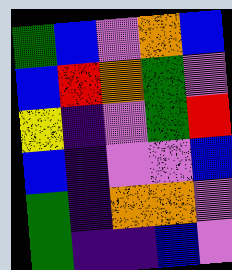[["green", "blue", "violet", "orange", "blue"], ["blue", "red", "orange", "green", "violet"], ["yellow", "indigo", "violet", "green", "red"], ["blue", "indigo", "violet", "violet", "blue"], ["green", "indigo", "orange", "orange", "violet"], ["green", "indigo", "indigo", "blue", "violet"]]